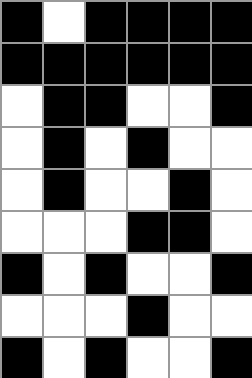[["black", "white", "black", "black", "black", "black"], ["black", "black", "black", "black", "black", "black"], ["white", "black", "black", "white", "white", "black"], ["white", "black", "white", "black", "white", "white"], ["white", "black", "white", "white", "black", "white"], ["white", "white", "white", "black", "black", "white"], ["black", "white", "black", "white", "white", "black"], ["white", "white", "white", "black", "white", "white"], ["black", "white", "black", "white", "white", "black"]]